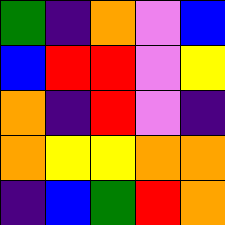[["green", "indigo", "orange", "violet", "blue"], ["blue", "red", "red", "violet", "yellow"], ["orange", "indigo", "red", "violet", "indigo"], ["orange", "yellow", "yellow", "orange", "orange"], ["indigo", "blue", "green", "red", "orange"]]